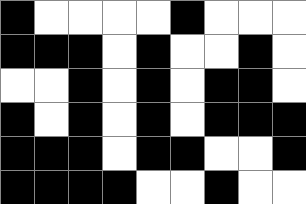[["black", "white", "white", "white", "white", "black", "white", "white", "white"], ["black", "black", "black", "white", "black", "white", "white", "black", "white"], ["white", "white", "black", "white", "black", "white", "black", "black", "white"], ["black", "white", "black", "white", "black", "white", "black", "black", "black"], ["black", "black", "black", "white", "black", "black", "white", "white", "black"], ["black", "black", "black", "black", "white", "white", "black", "white", "white"]]